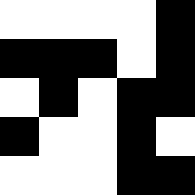[["white", "white", "white", "white", "black"], ["black", "black", "black", "white", "black"], ["white", "black", "white", "black", "black"], ["black", "white", "white", "black", "white"], ["white", "white", "white", "black", "black"]]